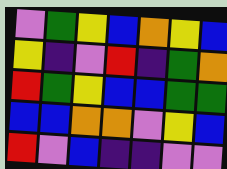[["violet", "green", "yellow", "blue", "orange", "yellow", "blue"], ["yellow", "indigo", "violet", "red", "indigo", "green", "orange"], ["red", "green", "yellow", "blue", "blue", "green", "green"], ["blue", "blue", "orange", "orange", "violet", "yellow", "blue"], ["red", "violet", "blue", "indigo", "indigo", "violet", "violet"]]